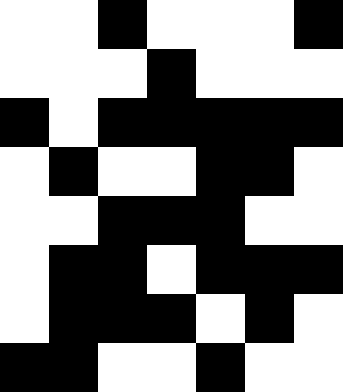[["white", "white", "black", "white", "white", "white", "black"], ["white", "white", "white", "black", "white", "white", "white"], ["black", "white", "black", "black", "black", "black", "black"], ["white", "black", "white", "white", "black", "black", "white"], ["white", "white", "black", "black", "black", "white", "white"], ["white", "black", "black", "white", "black", "black", "black"], ["white", "black", "black", "black", "white", "black", "white"], ["black", "black", "white", "white", "black", "white", "white"]]